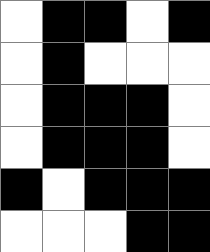[["white", "black", "black", "white", "black"], ["white", "black", "white", "white", "white"], ["white", "black", "black", "black", "white"], ["white", "black", "black", "black", "white"], ["black", "white", "black", "black", "black"], ["white", "white", "white", "black", "black"]]